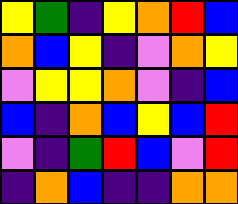[["yellow", "green", "indigo", "yellow", "orange", "red", "blue"], ["orange", "blue", "yellow", "indigo", "violet", "orange", "yellow"], ["violet", "yellow", "yellow", "orange", "violet", "indigo", "blue"], ["blue", "indigo", "orange", "blue", "yellow", "blue", "red"], ["violet", "indigo", "green", "red", "blue", "violet", "red"], ["indigo", "orange", "blue", "indigo", "indigo", "orange", "orange"]]